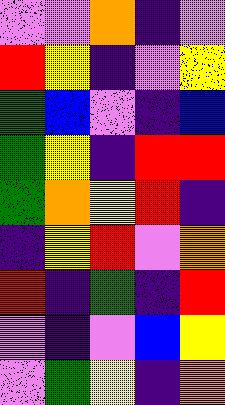[["violet", "violet", "orange", "indigo", "violet"], ["red", "yellow", "indigo", "violet", "yellow"], ["green", "blue", "violet", "indigo", "blue"], ["green", "yellow", "indigo", "red", "red"], ["green", "orange", "yellow", "red", "indigo"], ["indigo", "yellow", "red", "violet", "orange"], ["red", "indigo", "green", "indigo", "red"], ["violet", "indigo", "violet", "blue", "yellow"], ["violet", "green", "yellow", "indigo", "orange"]]